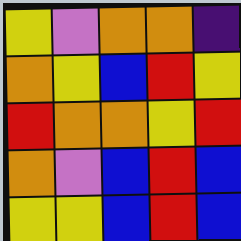[["yellow", "violet", "orange", "orange", "indigo"], ["orange", "yellow", "blue", "red", "yellow"], ["red", "orange", "orange", "yellow", "red"], ["orange", "violet", "blue", "red", "blue"], ["yellow", "yellow", "blue", "red", "blue"]]